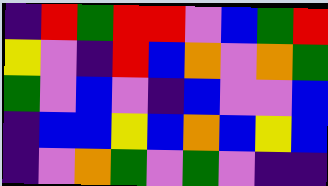[["indigo", "red", "green", "red", "red", "violet", "blue", "green", "red"], ["yellow", "violet", "indigo", "red", "blue", "orange", "violet", "orange", "green"], ["green", "violet", "blue", "violet", "indigo", "blue", "violet", "violet", "blue"], ["indigo", "blue", "blue", "yellow", "blue", "orange", "blue", "yellow", "blue"], ["indigo", "violet", "orange", "green", "violet", "green", "violet", "indigo", "indigo"]]